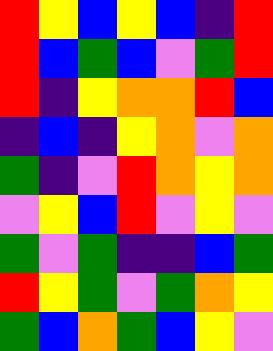[["red", "yellow", "blue", "yellow", "blue", "indigo", "red"], ["red", "blue", "green", "blue", "violet", "green", "red"], ["red", "indigo", "yellow", "orange", "orange", "red", "blue"], ["indigo", "blue", "indigo", "yellow", "orange", "violet", "orange"], ["green", "indigo", "violet", "red", "orange", "yellow", "orange"], ["violet", "yellow", "blue", "red", "violet", "yellow", "violet"], ["green", "violet", "green", "indigo", "indigo", "blue", "green"], ["red", "yellow", "green", "violet", "green", "orange", "yellow"], ["green", "blue", "orange", "green", "blue", "yellow", "violet"]]